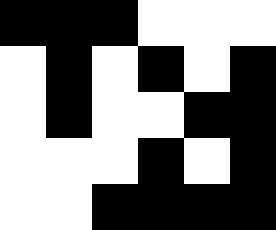[["black", "black", "black", "white", "white", "white"], ["white", "black", "white", "black", "white", "black"], ["white", "black", "white", "white", "black", "black"], ["white", "white", "white", "black", "white", "black"], ["white", "white", "black", "black", "black", "black"]]